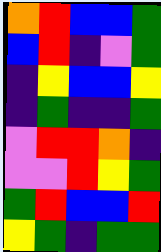[["orange", "red", "blue", "blue", "green"], ["blue", "red", "indigo", "violet", "green"], ["indigo", "yellow", "blue", "blue", "yellow"], ["indigo", "green", "indigo", "indigo", "green"], ["violet", "red", "red", "orange", "indigo"], ["violet", "violet", "red", "yellow", "green"], ["green", "red", "blue", "blue", "red"], ["yellow", "green", "indigo", "green", "green"]]